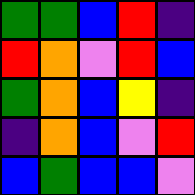[["green", "green", "blue", "red", "indigo"], ["red", "orange", "violet", "red", "blue"], ["green", "orange", "blue", "yellow", "indigo"], ["indigo", "orange", "blue", "violet", "red"], ["blue", "green", "blue", "blue", "violet"]]